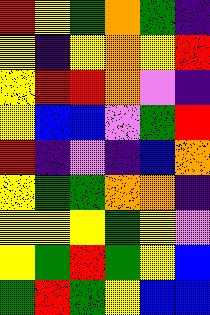[["red", "yellow", "green", "orange", "green", "indigo"], ["yellow", "indigo", "yellow", "orange", "yellow", "red"], ["yellow", "red", "red", "orange", "violet", "indigo"], ["yellow", "blue", "blue", "violet", "green", "red"], ["red", "indigo", "violet", "indigo", "blue", "orange"], ["yellow", "green", "green", "orange", "orange", "indigo"], ["yellow", "yellow", "yellow", "green", "yellow", "violet"], ["yellow", "green", "red", "green", "yellow", "blue"], ["green", "red", "green", "yellow", "blue", "blue"]]